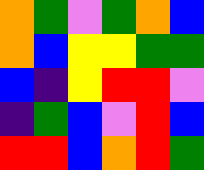[["orange", "green", "violet", "green", "orange", "blue"], ["orange", "blue", "yellow", "yellow", "green", "green"], ["blue", "indigo", "yellow", "red", "red", "violet"], ["indigo", "green", "blue", "violet", "red", "blue"], ["red", "red", "blue", "orange", "red", "green"]]